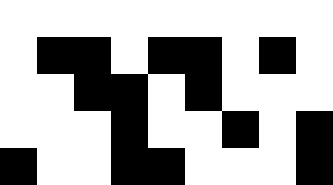[["white", "white", "white", "white", "white", "white", "white", "white", "white"], ["white", "black", "black", "white", "black", "black", "white", "black", "white"], ["white", "white", "black", "black", "white", "black", "white", "white", "white"], ["white", "white", "white", "black", "white", "white", "black", "white", "black"], ["black", "white", "white", "black", "black", "white", "white", "white", "black"]]